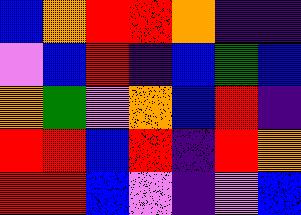[["blue", "orange", "red", "red", "orange", "indigo", "indigo"], ["violet", "blue", "red", "indigo", "blue", "green", "blue"], ["orange", "green", "violet", "orange", "blue", "red", "indigo"], ["red", "red", "blue", "red", "indigo", "red", "orange"], ["red", "red", "blue", "violet", "indigo", "violet", "blue"]]